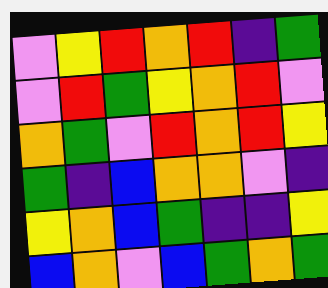[["violet", "yellow", "red", "orange", "red", "indigo", "green"], ["violet", "red", "green", "yellow", "orange", "red", "violet"], ["orange", "green", "violet", "red", "orange", "red", "yellow"], ["green", "indigo", "blue", "orange", "orange", "violet", "indigo"], ["yellow", "orange", "blue", "green", "indigo", "indigo", "yellow"], ["blue", "orange", "violet", "blue", "green", "orange", "green"]]